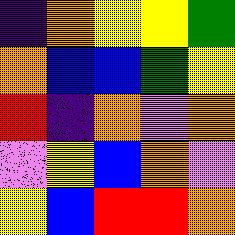[["indigo", "orange", "yellow", "yellow", "green"], ["orange", "blue", "blue", "green", "yellow"], ["red", "indigo", "orange", "violet", "orange"], ["violet", "yellow", "blue", "orange", "violet"], ["yellow", "blue", "red", "red", "orange"]]